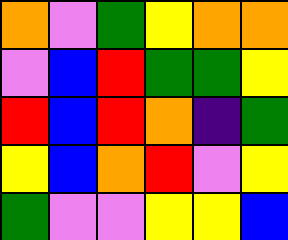[["orange", "violet", "green", "yellow", "orange", "orange"], ["violet", "blue", "red", "green", "green", "yellow"], ["red", "blue", "red", "orange", "indigo", "green"], ["yellow", "blue", "orange", "red", "violet", "yellow"], ["green", "violet", "violet", "yellow", "yellow", "blue"]]